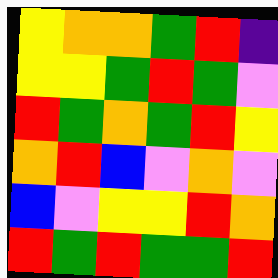[["yellow", "orange", "orange", "green", "red", "indigo"], ["yellow", "yellow", "green", "red", "green", "violet"], ["red", "green", "orange", "green", "red", "yellow"], ["orange", "red", "blue", "violet", "orange", "violet"], ["blue", "violet", "yellow", "yellow", "red", "orange"], ["red", "green", "red", "green", "green", "red"]]